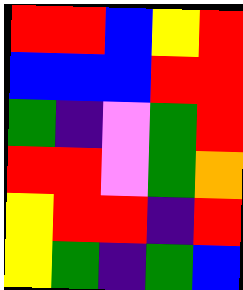[["red", "red", "blue", "yellow", "red"], ["blue", "blue", "blue", "red", "red"], ["green", "indigo", "violet", "green", "red"], ["red", "red", "violet", "green", "orange"], ["yellow", "red", "red", "indigo", "red"], ["yellow", "green", "indigo", "green", "blue"]]